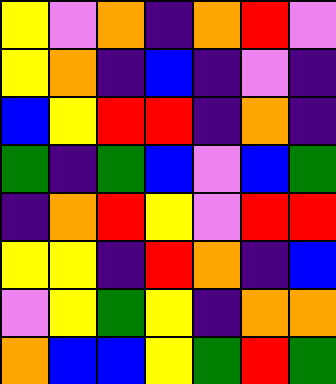[["yellow", "violet", "orange", "indigo", "orange", "red", "violet"], ["yellow", "orange", "indigo", "blue", "indigo", "violet", "indigo"], ["blue", "yellow", "red", "red", "indigo", "orange", "indigo"], ["green", "indigo", "green", "blue", "violet", "blue", "green"], ["indigo", "orange", "red", "yellow", "violet", "red", "red"], ["yellow", "yellow", "indigo", "red", "orange", "indigo", "blue"], ["violet", "yellow", "green", "yellow", "indigo", "orange", "orange"], ["orange", "blue", "blue", "yellow", "green", "red", "green"]]